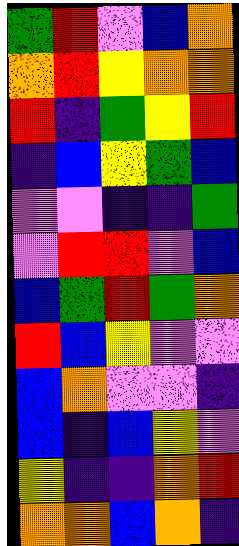[["green", "red", "violet", "blue", "orange"], ["orange", "red", "yellow", "orange", "orange"], ["red", "indigo", "green", "yellow", "red"], ["indigo", "blue", "yellow", "green", "blue"], ["violet", "violet", "indigo", "indigo", "green"], ["violet", "red", "red", "violet", "blue"], ["blue", "green", "red", "green", "orange"], ["red", "blue", "yellow", "violet", "violet"], ["blue", "orange", "violet", "violet", "indigo"], ["blue", "indigo", "blue", "yellow", "violet"], ["yellow", "indigo", "indigo", "orange", "red"], ["orange", "orange", "blue", "orange", "indigo"]]